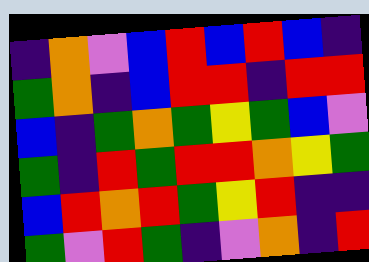[["indigo", "orange", "violet", "blue", "red", "blue", "red", "blue", "indigo"], ["green", "orange", "indigo", "blue", "red", "red", "indigo", "red", "red"], ["blue", "indigo", "green", "orange", "green", "yellow", "green", "blue", "violet"], ["green", "indigo", "red", "green", "red", "red", "orange", "yellow", "green"], ["blue", "red", "orange", "red", "green", "yellow", "red", "indigo", "indigo"], ["green", "violet", "red", "green", "indigo", "violet", "orange", "indigo", "red"]]